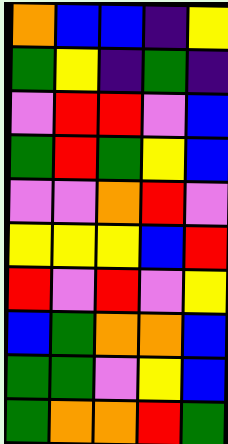[["orange", "blue", "blue", "indigo", "yellow"], ["green", "yellow", "indigo", "green", "indigo"], ["violet", "red", "red", "violet", "blue"], ["green", "red", "green", "yellow", "blue"], ["violet", "violet", "orange", "red", "violet"], ["yellow", "yellow", "yellow", "blue", "red"], ["red", "violet", "red", "violet", "yellow"], ["blue", "green", "orange", "orange", "blue"], ["green", "green", "violet", "yellow", "blue"], ["green", "orange", "orange", "red", "green"]]